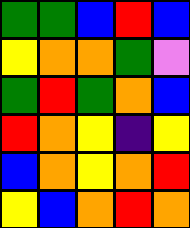[["green", "green", "blue", "red", "blue"], ["yellow", "orange", "orange", "green", "violet"], ["green", "red", "green", "orange", "blue"], ["red", "orange", "yellow", "indigo", "yellow"], ["blue", "orange", "yellow", "orange", "red"], ["yellow", "blue", "orange", "red", "orange"]]